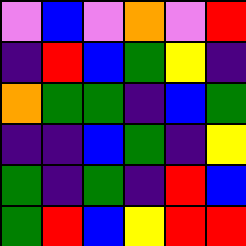[["violet", "blue", "violet", "orange", "violet", "red"], ["indigo", "red", "blue", "green", "yellow", "indigo"], ["orange", "green", "green", "indigo", "blue", "green"], ["indigo", "indigo", "blue", "green", "indigo", "yellow"], ["green", "indigo", "green", "indigo", "red", "blue"], ["green", "red", "blue", "yellow", "red", "red"]]